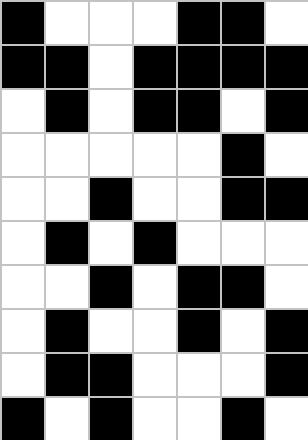[["black", "white", "white", "white", "black", "black", "white"], ["black", "black", "white", "black", "black", "black", "black"], ["white", "black", "white", "black", "black", "white", "black"], ["white", "white", "white", "white", "white", "black", "white"], ["white", "white", "black", "white", "white", "black", "black"], ["white", "black", "white", "black", "white", "white", "white"], ["white", "white", "black", "white", "black", "black", "white"], ["white", "black", "white", "white", "black", "white", "black"], ["white", "black", "black", "white", "white", "white", "black"], ["black", "white", "black", "white", "white", "black", "white"]]